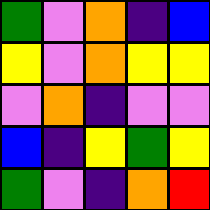[["green", "violet", "orange", "indigo", "blue"], ["yellow", "violet", "orange", "yellow", "yellow"], ["violet", "orange", "indigo", "violet", "violet"], ["blue", "indigo", "yellow", "green", "yellow"], ["green", "violet", "indigo", "orange", "red"]]